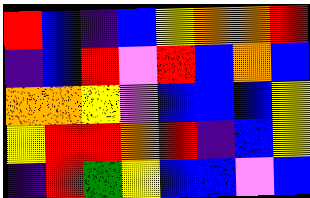[["red", "blue", "indigo", "blue", "yellow", "orange", "orange", "red"], ["indigo", "blue", "red", "violet", "red", "blue", "orange", "blue"], ["orange", "orange", "yellow", "violet", "blue", "blue", "blue", "yellow"], ["yellow", "red", "red", "orange", "red", "indigo", "blue", "yellow"], ["indigo", "red", "green", "yellow", "blue", "blue", "violet", "blue"]]